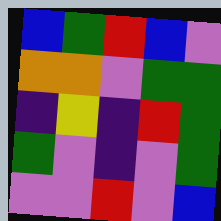[["blue", "green", "red", "blue", "violet"], ["orange", "orange", "violet", "green", "green"], ["indigo", "yellow", "indigo", "red", "green"], ["green", "violet", "indigo", "violet", "green"], ["violet", "violet", "red", "violet", "blue"]]